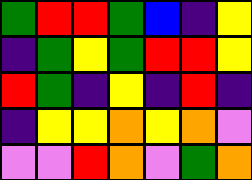[["green", "red", "red", "green", "blue", "indigo", "yellow"], ["indigo", "green", "yellow", "green", "red", "red", "yellow"], ["red", "green", "indigo", "yellow", "indigo", "red", "indigo"], ["indigo", "yellow", "yellow", "orange", "yellow", "orange", "violet"], ["violet", "violet", "red", "orange", "violet", "green", "orange"]]